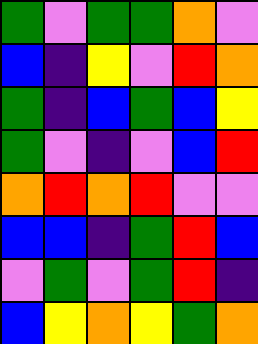[["green", "violet", "green", "green", "orange", "violet"], ["blue", "indigo", "yellow", "violet", "red", "orange"], ["green", "indigo", "blue", "green", "blue", "yellow"], ["green", "violet", "indigo", "violet", "blue", "red"], ["orange", "red", "orange", "red", "violet", "violet"], ["blue", "blue", "indigo", "green", "red", "blue"], ["violet", "green", "violet", "green", "red", "indigo"], ["blue", "yellow", "orange", "yellow", "green", "orange"]]